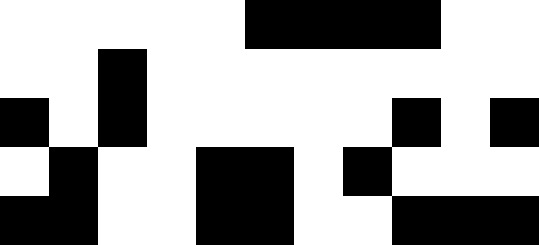[["white", "white", "white", "white", "white", "black", "black", "black", "black", "white", "white"], ["white", "white", "black", "white", "white", "white", "white", "white", "white", "white", "white"], ["black", "white", "black", "white", "white", "white", "white", "white", "black", "white", "black"], ["white", "black", "white", "white", "black", "black", "white", "black", "white", "white", "white"], ["black", "black", "white", "white", "black", "black", "white", "white", "black", "black", "black"]]